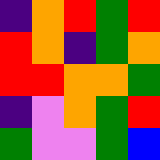[["indigo", "orange", "red", "green", "red"], ["red", "orange", "indigo", "green", "orange"], ["red", "red", "orange", "orange", "green"], ["indigo", "violet", "orange", "green", "red"], ["green", "violet", "violet", "green", "blue"]]